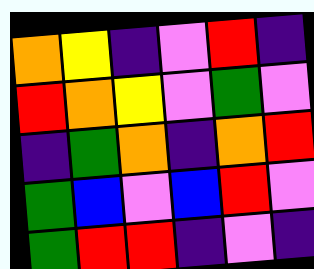[["orange", "yellow", "indigo", "violet", "red", "indigo"], ["red", "orange", "yellow", "violet", "green", "violet"], ["indigo", "green", "orange", "indigo", "orange", "red"], ["green", "blue", "violet", "blue", "red", "violet"], ["green", "red", "red", "indigo", "violet", "indigo"]]